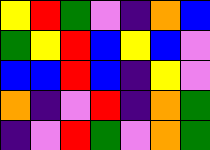[["yellow", "red", "green", "violet", "indigo", "orange", "blue"], ["green", "yellow", "red", "blue", "yellow", "blue", "violet"], ["blue", "blue", "red", "blue", "indigo", "yellow", "violet"], ["orange", "indigo", "violet", "red", "indigo", "orange", "green"], ["indigo", "violet", "red", "green", "violet", "orange", "green"]]